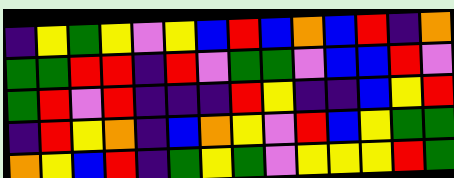[["indigo", "yellow", "green", "yellow", "violet", "yellow", "blue", "red", "blue", "orange", "blue", "red", "indigo", "orange"], ["green", "green", "red", "red", "indigo", "red", "violet", "green", "green", "violet", "blue", "blue", "red", "violet"], ["green", "red", "violet", "red", "indigo", "indigo", "indigo", "red", "yellow", "indigo", "indigo", "blue", "yellow", "red"], ["indigo", "red", "yellow", "orange", "indigo", "blue", "orange", "yellow", "violet", "red", "blue", "yellow", "green", "green"], ["orange", "yellow", "blue", "red", "indigo", "green", "yellow", "green", "violet", "yellow", "yellow", "yellow", "red", "green"]]